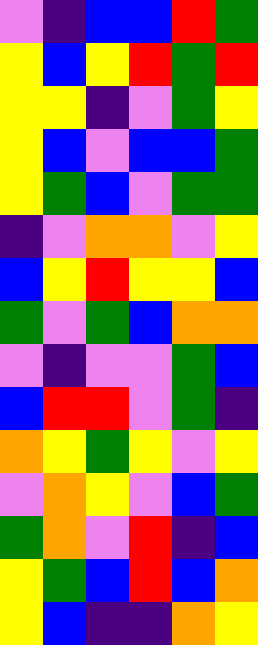[["violet", "indigo", "blue", "blue", "red", "green"], ["yellow", "blue", "yellow", "red", "green", "red"], ["yellow", "yellow", "indigo", "violet", "green", "yellow"], ["yellow", "blue", "violet", "blue", "blue", "green"], ["yellow", "green", "blue", "violet", "green", "green"], ["indigo", "violet", "orange", "orange", "violet", "yellow"], ["blue", "yellow", "red", "yellow", "yellow", "blue"], ["green", "violet", "green", "blue", "orange", "orange"], ["violet", "indigo", "violet", "violet", "green", "blue"], ["blue", "red", "red", "violet", "green", "indigo"], ["orange", "yellow", "green", "yellow", "violet", "yellow"], ["violet", "orange", "yellow", "violet", "blue", "green"], ["green", "orange", "violet", "red", "indigo", "blue"], ["yellow", "green", "blue", "red", "blue", "orange"], ["yellow", "blue", "indigo", "indigo", "orange", "yellow"]]